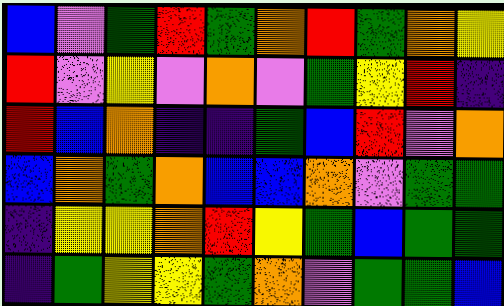[["blue", "violet", "green", "red", "green", "orange", "red", "green", "orange", "yellow"], ["red", "violet", "yellow", "violet", "orange", "violet", "green", "yellow", "red", "indigo"], ["red", "blue", "orange", "indigo", "indigo", "green", "blue", "red", "violet", "orange"], ["blue", "orange", "green", "orange", "blue", "blue", "orange", "violet", "green", "green"], ["indigo", "yellow", "yellow", "orange", "red", "yellow", "green", "blue", "green", "green"], ["indigo", "green", "yellow", "yellow", "green", "orange", "violet", "green", "green", "blue"]]